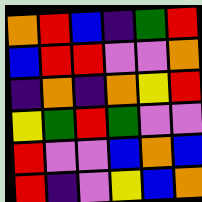[["orange", "red", "blue", "indigo", "green", "red"], ["blue", "red", "red", "violet", "violet", "orange"], ["indigo", "orange", "indigo", "orange", "yellow", "red"], ["yellow", "green", "red", "green", "violet", "violet"], ["red", "violet", "violet", "blue", "orange", "blue"], ["red", "indigo", "violet", "yellow", "blue", "orange"]]